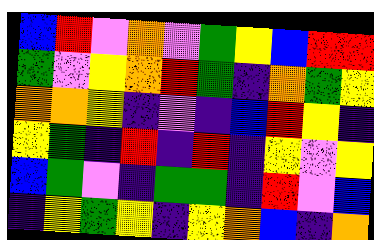[["blue", "red", "violet", "orange", "violet", "green", "yellow", "blue", "red", "red"], ["green", "violet", "yellow", "orange", "red", "green", "indigo", "orange", "green", "yellow"], ["orange", "orange", "yellow", "indigo", "violet", "indigo", "blue", "red", "yellow", "indigo"], ["yellow", "green", "indigo", "red", "indigo", "red", "indigo", "yellow", "violet", "yellow"], ["blue", "green", "violet", "indigo", "green", "green", "indigo", "red", "violet", "blue"], ["indigo", "yellow", "green", "yellow", "indigo", "yellow", "orange", "blue", "indigo", "orange"]]